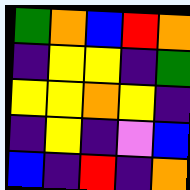[["green", "orange", "blue", "red", "orange"], ["indigo", "yellow", "yellow", "indigo", "green"], ["yellow", "yellow", "orange", "yellow", "indigo"], ["indigo", "yellow", "indigo", "violet", "blue"], ["blue", "indigo", "red", "indigo", "orange"]]